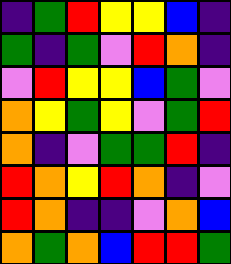[["indigo", "green", "red", "yellow", "yellow", "blue", "indigo"], ["green", "indigo", "green", "violet", "red", "orange", "indigo"], ["violet", "red", "yellow", "yellow", "blue", "green", "violet"], ["orange", "yellow", "green", "yellow", "violet", "green", "red"], ["orange", "indigo", "violet", "green", "green", "red", "indigo"], ["red", "orange", "yellow", "red", "orange", "indigo", "violet"], ["red", "orange", "indigo", "indigo", "violet", "orange", "blue"], ["orange", "green", "orange", "blue", "red", "red", "green"]]